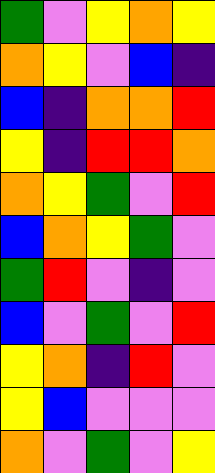[["green", "violet", "yellow", "orange", "yellow"], ["orange", "yellow", "violet", "blue", "indigo"], ["blue", "indigo", "orange", "orange", "red"], ["yellow", "indigo", "red", "red", "orange"], ["orange", "yellow", "green", "violet", "red"], ["blue", "orange", "yellow", "green", "violet"], ["green", "red", "violet", "indigo", "violet"], ["blue", "violet", "green", "violet", "red"], ["yellow", "orange", "indigo", "red", "violet"], ["yellow", "blue", "violet", "violet", "violet"], ["orange", "violet", "green", "violet", "yellow"]]